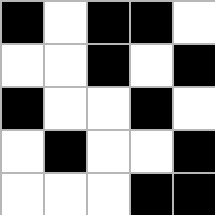[["black", "white", "black", "black", "white"], ["white", "white", "black", "white", "black"], ["black", "white", "white", "black", "white"], ["white", "black", "white", "white", "black"], ["white", "white", "white", "black", "black"]]